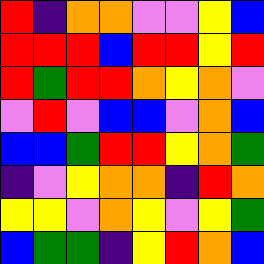[["red", "indigo", "orange", "orange", "violet", "violet", "yellow", "blue"], ["red", "red", "red", "blue", "red", "red", "yellow", "red"], ["red", "green", "red", "red", "orange", "yellow", "orange", "violet"], ["violet", "red", "violet", "blue", "blue", "violet", "orange", "blue"], ["blue", "blue", "green", "red", "red", "yellow", "orange", "green"], ["indigo", "violet", "yellow", "orange", "orange", "indigo", "red", "orange"], ["yellow", "yellow", "violet", "orange", "yellow", "violet", "yellow", "green"], ["blue", "green", "green", "indigo", "yellow", "red", "orange", "blue"]]